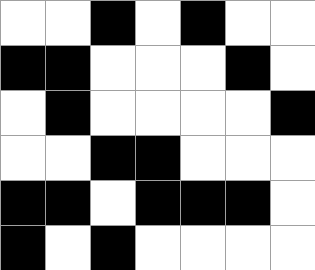[["white", "white", "black", "white", "black", "white", "white"], ["black", "black", "white", "white", "white", "black", "white"], ["white", "black", "white", "white", "white", "white", "black"], ["white", "white", "black", "black", "white", "white", "white"], ["black", "black", "white", "black", "black", "black", "white"], ["black", "white", "black", "white", "white", "white", "white"]]